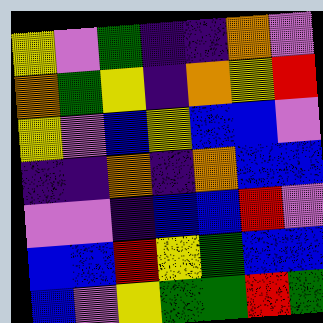[["yellow", "violet", "green", "indigo", "indigo", "orange", "violet"], ["orange", "green", "yellow", "indigo", "orange", "yellow", "red"], ["yellow", "violet", "blue", "yellow", "blue", "blue", "violet"], ["indigo", "indigo", "orange", "indigo", "orange", "blue", "blue"], ["violet", "violet", "indigo", "blue", "blue", "red", "violet"], ["blue", "blue", "red", "yellow", "green", "blue", "blue"], ["blue", "violet", "yellow", "green", "green", "red", "green"]]